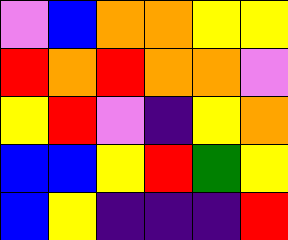[["violet", "blue", "orange", "orange", "yellow", "yellow"], ["red", "orange", "red", "orange", "orange", "violet"], ["yellow", "red", "violet", "indigo", "yellow", "orange"], ["blue", "blue", "yellow", "red", "green", "yellow"], ["blue", "yellow", "indigo", "indigo", "indigo", "red"]]